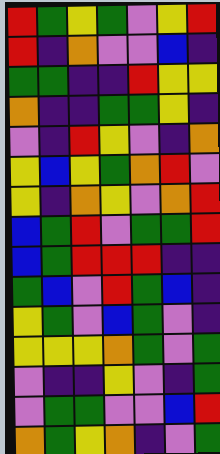[["red", "green", "yellow", "green", "violet", "yellow", "red"], ["red", "indigo", "orange", "violet", "violet", "blue", "indigo"], ["green", "green", "indigo", "indigo", "red", "yellow", "yellow"], ["orange", "indigo", "indigo", "green", "green", "yellow", "indigo"], ["violet", "indigo", "red", "yellow", "violet", "indigo", "orange"], ["yellow", "blue", "yellow", "green", "orange", "red", "violet"], ["yellow", "indigo", "orange", "yellow", "violet", "orange", "red"], ["blue", "green", "red", "violet", "green", "green", "red"], ["blue", "green", "red", "red", "red", "indigo", "indigo"], ["green", "blue", "violet", "red", "green", "blue", "indigo"], ["yellow", "green", "violet", "blue", "green", "violet", "indigo"], ["yellow", "yellow", "yellow", "orange", "green", "violet", "green"], ["violet", "indigo", "indigo", "yellow", "violet", "indigo", "green"], ["violet", "green", "green", "violet", "violet", "blue", "red"], ["orange", "green", "yellow", "orange", "indigo", "violet", "green"]]